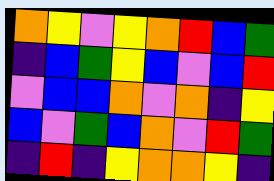[["orange", "yellow", "violet", "yellow", "orange", "red", "blue", "green"], ["indigo", "blue", "green", "yellow", "blue", "violet", "blue", "red"], ["violet", "blue", "blue", "orange", "violet", "orange", "indigo", "yellow"], ["blue", "violet", "green", "blue", "orange", "violet", "red", "green"], ["indigo", "red", "indigo", "yellow", "orange", "orange", "yellow", "indigo"]]